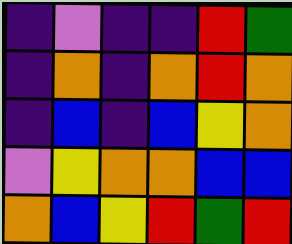[["indigo", "violet", "indigo", "indigo", "red", "green"], ["indigo", "orange", "indigo", "orange", "red", "orange"], ["indigo", "blue", "indigo", "blue", "yellow", "orange"], ["violet", "yellow", "orange", "orange", "blue", "blue"], ["orange", "blue", "yellow", "red", "green", "red"]]